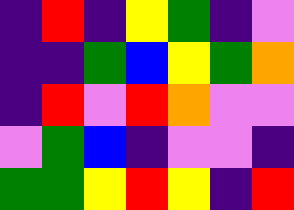[["indigo", "red", "indigo", "yellow", "green", "indigo", "violet"], ["indigo", "indigo", "green", "blue", "yellow", "green", "orange"], ["indigo", "red", "violet", "red", "orange", "violet", "violet"], ["violet", "green", "blue", "indigo", "violet", "violet", "indigo"], ["green", "green", "yellow", "red", "yellow", "indigo", "red"]]